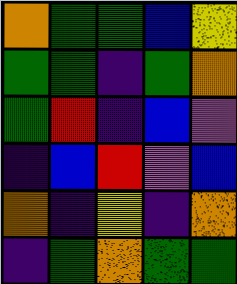[["orange", "green", "green", "blue", "yellow"], ["green", "green", "indigo", "green", "orange"], ["green", "red", "indigo", "blue", "violet"], ["indigo", "blue", "red", "violet", "blue"], ["orange", "indigo", "yellow", "indigo", "orange"], ["indigo", "green", "orange", "green", "green"]]